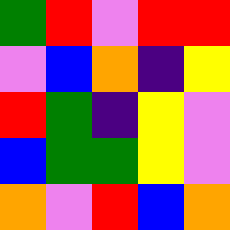[["green", "red", "violet", "red", "red"], ["violet", "blue", "orange", "indigo", "yellow"], ["red", "green", "indigo", "yellow", "violet"], ["blue", "green", "green", "yellow", "violet"], ["orange", "violet", "red", "blue", "orange"]]